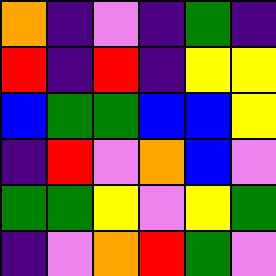[["orange", "indigo", "violet", "indigo", "green", "indigo"], ["red", "indigo", "red", "indigo", "yellow", "yellow"], ["blue", "green", "green", "blue", "blue", "yellow"], ["indigo", "red", "violet", "orange", "blue", "violet"], ["green", "green", "yellow", "violet", "yellow", "green"], ["indigo", "violet", "orange", "red", "green", "violet"]]